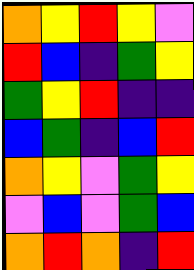[["orange", "yellow", "red", "yellow", "violet"], ["red", "blue", "indigo", "green", "yellow"], ["green", "yellow", "red", "indigo", "indigo"], ["blue", "green", "indigo", "blue", "red"], ["orange", "yellow", "violet", "green", "yellow"], ["violet", "blue", "violet", "green", "blue"], ["orange", "red", "orange", "indigo", "red"]]